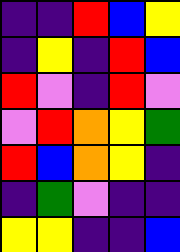[["indigo", "indigo", "red", "blue", "yellow"], ["indigo", "yellow", "indigo", "red", "blue"], ["red", "violet", "indigo", "red", "violet"], ["violet", "red", "orange", "yellow", "green"], ["red", "blue", "orange", "yellow", "indigo"], ["indigo", "green", "violet", "indigo", "indigo"], ["yellow", "yellow", "indigo", "indigo", "blue"]]